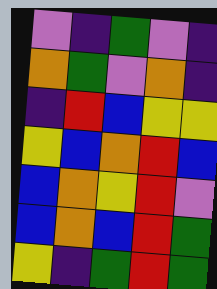[["violet", "indigo", "green", "violet", "indigo"], ["orange", "green", "violet", "orange", "indigo"], ["indigo", "red", "blue", "yellow", "yellow"], ["yellow", "blue", "orange", "red", "blue"], ["blue", "orange", "yellow", "red", "violet"], ["blue", "orange", "blue", "red", "green"], ["yellow", "indigo", "green", "red", "green"]]